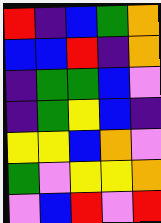[["red", "indigo", "blue", "green", "orange"], ["blue", "blue", "red", "indigo", "orange"], ["indigo", "green", "green", "blue", "violet"], ["indigo", "green", "yellow", "blue", "indigo"], ["yellow", "yellow", "blue", "orange", "violet"], ["green", "violet", "yellow", "yellow", "orange"], ["violet", "blue", "red", "violet", "red"]]